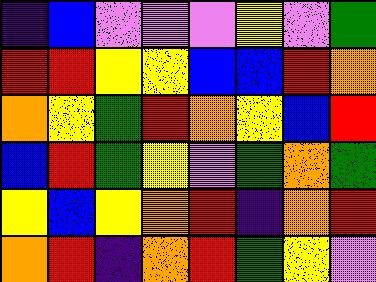[["indigo", "blue", "violet", "violet", "violet", "yellow", "violet", "green"], ["red", "red", "yellow", "yellow", "blue", "blue", "red", "orange"], ["orange", "yellow", "green", "red", "orange", "yellow", "blue", "red"], ["blue", "red", "green", "yellow", "violet", "green", "orange", "green"], ["yellow", "blue", "yellow", "orange", "red", "indigo", "orange", "red"], ["orange", "red", "indigo", "orange", "red", "green", "yellow", "violet"]]